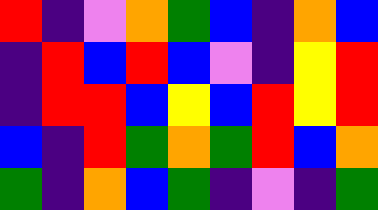[["red", "indigo", "violet", "orange", "green", "blue", "indigo", "orange", "blue"], ["indigo", "red", "blue", "red", "blue", "violet", "indigo", "yellow", "red"], ["indigo", "red", "red", "blue", "yellow", "blue", "red", "yellow", "red"], ["blue", "indigo", "red", "green", "orange", "green", "red", "blue", "orange"], ["green", "indigo", "orange", "blue", "green", "indigo", "violet", "indigo", "green"]]